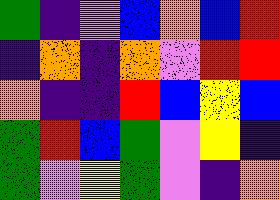[["green", "indigo", "violet", "blue", "orange", "blue", "red"], ["indigo", "orange", "indigo", "orange", "violet", "red", "red"], ["orange", "indigo", "indigo", "red", "blue", "yellow", "blue"], ["green", "red", "blue", "green", "violet", "yellow", "indigo"], ["green", "violet", "yellow", "green", "violet", "indigo", "orange"]]